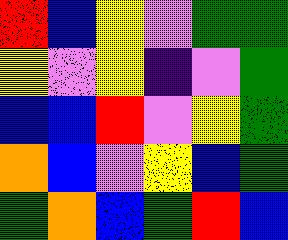[["red", "blue", "yellow", "violet", "green", "green"], ["yellow", "violet", "yellow", "indigo", "violet", "green"], ["blue", "blue", "red", "violet", "yellow", "green"], ["orange", "blue", "violet", "yellow", "blue", "green"], ["green", "orange", "blue", "green", "red", "blue"]]